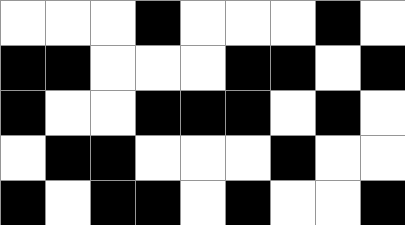[["white", "white", "white", "black", "white", "white", "white", "black", "white"], ["black", "black", "white", "white", "white", "black", "black", "white", "black"], ["black", "white", "white", "black", "black", "black", "white", "black", "white"], ["white", "black", "black", "white", "white", "white", "black", "white", "white"], ["black", "white", "black", "black", "white", "black", "white", "white", "black"]]